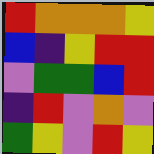[["red", "orange", "orange", "orange", "yellow"], ["blue", "indigo", "yellow", "red", "red"], ["violet", "green", "green", "blue", "red"], ["indigo", "red", "violet", "orange", "violet"], ["green", "yellow", "violet", "red", "yellow"]]